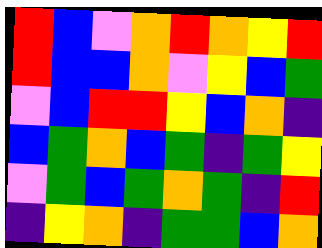[["red", "blue", "violet", "orange", "red", "orange", "yellow", "red"], ["red", "blue", "blue", "orange", "violet", "yellow", "blue", "green"], ["violet", "blue", "red", "red", "yellow", "blue", "orange", "indigo"], ["blue", "green", "orange", "blue", "green", "indigo", "green", "yellow"], ["violet", "green", "blue", "green", "orange", "green", "indigo", "red"], ["indigo", "yellow", "orange", "indigo", "green", "green", "blue", "orange"]]